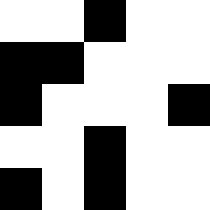[["white", "white", "black", "white", "white"], ["black", "black", "white", "white", "white"], ["black", "white", "white", "white", "black"], ["white", "white", "black", "white", "white"], ["black", "white", "black", "white", "white"]]